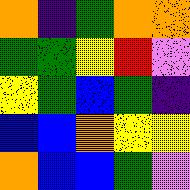[["orange", "indigo", "green", "orange", "orange"], ["green", "green", "yellow", "red", "violet"], ["yellow", "green", "blue", "green", "indigo"], ["blue", "blue", "orange", "yellow", "yellow"], ["orange", "blue", "blue", "green", "violet"]]